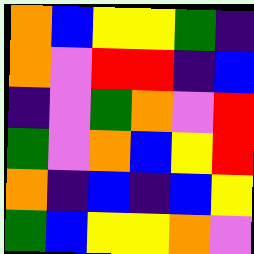[["orange", "blue", "yellow", "yellow", "green", "indigo"], ["orange", "violet", "red", "red", "indigo", "blue"], ["indigo", "violet", "green", "orange", "violet", "red"], ["green", "violet", "orange", "blue", "yellow", "red"], ["orange", "indigo", "blue", "indigo", "blue", "yellow"], ["green", "blue", "yellow", "yellow", "orange", "violet"]]